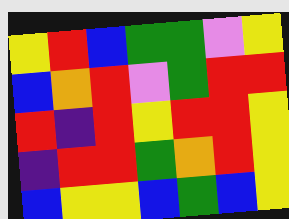[["yellow", "red", "blue", "green", "green", "violet", "yellow"], ["blue", "orange", "red", "violet", "green", "red", "red"], ["red", "indigo", "red", "yellow", "red", "red", "yellow"], ["indigo", "red", "red", "green", "orange", "red", "yellow"], ["blue", "yellow", "yellow", "blue", "green", "blue", "yellow"]]